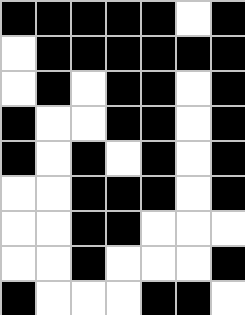[["black", "black", "black", "black", "black", "white", "black"], ["white", "black", "black", "black", "black", "black", "black"], ["white", "black", "white", "black", "black", "white", "black"], ["black", "white", "white", "black", "black", "white", "black"], ["black", "white", "black", "white", "black", "white", "black"], ["white", "white", "black", "black", "black", "white", "black"], ["white", "white", "black", "black", "white", "white", "white"], ["white", "white", "black", "white", "white", "white", "black"], ["black", "white", "white", "white", "black", "black", "white"]]